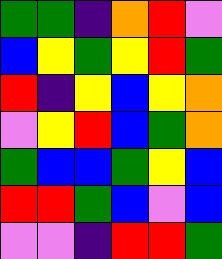[["green", "green", "indigo", "orange", "red", "violet"], ["blue", "yellow", "green", "yellow", "red", "green"], ["red", "indigo", "yellow", "blue", "yellow", "orange"], ["violet", "yellow", "red", "blue", "green", "orange"], ["green", "blue", "blue", "green", "yellow", "blue"], ["red", "red", "green", "blue", "violet", "blue"], ["violet", "violet", "indigo", "red", "red", "green"]]